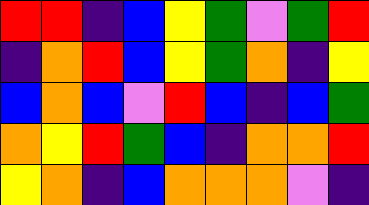[["red", "red", "indigo", "blue", "yellow", "green", "violet", "green", "red"], ["indigo", "orange", "red", "blue", "yellow", "green", "orange", "indigo", "yellow"], ["blue", "orange", "blue", "violet", "red", "blue", "indigo", "blue", "green"], ["orange", "yellow", "red", "green", "blue", "indigo", "orange", "orange", "red"], ["yellow", "orange", "indigo", "blue", "orange", "orange", "orange", "violet", "indigo"]]